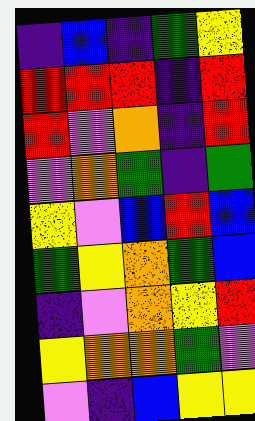[["indigo", "blue", "indigo", "green", "yellow"], ["red", "red", "red", "indigo", "red"], ["red", "violet", "orange", "indigo", "red"], ["violet", "orange", "green", "indigo", "green"], ["yellow", "violet", "blue", "red", "blue"], ["green", "yellow", "orange", "green", "blue"], ["indigo", "violet", "orange", "yellow", "red"], ["yellow", "orange", "orange", "green", "violet"], ["violet", "indigo", "blue", "yellow", "yellow"]]